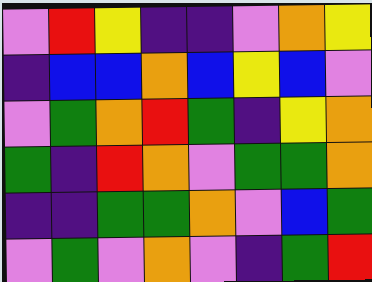[["violet", "red", "yellow", "indigo", "indigo", "violet", "orange", "yellow"], ["indigo", "blue", "blue", "orange", "blue", "yellow", "blue", "violet"], ["violet", "green", "orange", "red", "green", "indigo", "yellow", "orange"], ["green", "indigo", "red", "orange", "violet", "green", "green", "orange"], ["indigo", "indigo", "green", "green", "orange", "violet", "blue", "green"], ["violet", "green", "violet", "orange", "violet", "indigo", "green", "red"]]